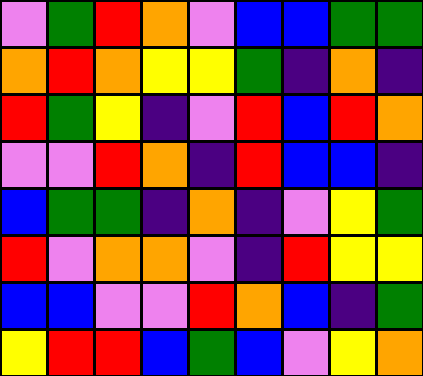[["violet", "green", "red", "orange", "violet", "blue", "blue", "green", "green"], ["orange", "red", "orange", "yellow", "yellow", "green", "indigo", "orange", "indigo"], ["red", "green", "yellow", "indigo", "violet", "red", "blue", "red", "orange"], ["violet", "violet", "red", "orange", "indigo", "red", "blue", "blue", "indigo"], ["blue", "green", "green", "indigo", "orange", "indigo", "violet", "yellow", "green"], ["red", "violet", "orange", "orange", "violet", "indigo", "red", "yellow", "yellow"], ["blue", "blue", "violet", "violet", "red", "orange", "blue", "indigo", "green"], ["yellow", "red", "red", "blue", "green", "blue", "violet", "yellow", "orange"]]